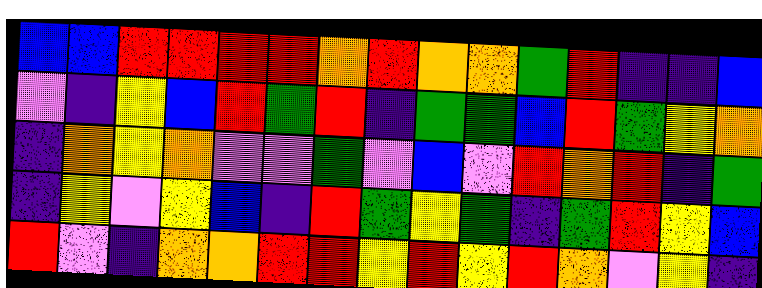[["blue", "blue", "red", "red", "red", "red", "orange", "red", "orange", "orange", "green", "red", "indigo", "indigo", "blue"], ["violet", "indigo", "yellow", "blue", "red", "green", "red", "indigo", "green", "green", "blue", "red", "green", "yellow", "orange"], ["indigo", "orange", "yellow", "orange", "violet", "violet", "green", "violet", "blue", "violet", "red", "orange", "red", "indigo", "green"], ["indigo", "yellow", "violet", "yellow", "blue", "indigo", "red", "green", "yellow", "green", "indigo", "green", "red", "yellow", "blue"], ["red", "violet", "indigo", "orange", "orange", "red", "red", "yellow", "red", "yellow", "red", "orange", "violet", "yellow", "indigo"]]